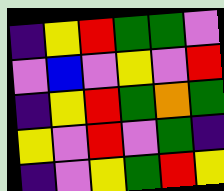[["indigo", "yellow", "red", "green", "green", "violet"], ["violet", "blue", "violet", "yellow", "violet", "red"], ["indigo", "yellow", "red", "green", "orange", "green"], ["yellow", "violet", "red", "violet", "green", "indigo"], ["indigo", "violet", "yellow", "green", "red", "yellow"]]